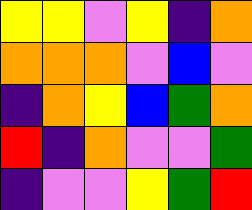[["yellow", "yellow", "violet", "yellow", "indigo", "orange"], ["orange", "orange", "orange", "violet", "blue", "violet"], ["indigo", "orange", "yellow", "blue", "green", "orange"], ["red", "indigo", "orange", "violet", "violet", "green"], ["indigo", "violet", "violet", "yellow", "green", "red"]]